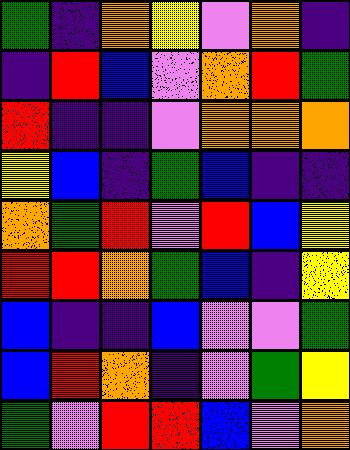[["green", "indigo", "orange", "yellow", "violet", "orange", "indigo"], ["indigo", "red", "blue", "violet", "orange", "red", "green"], ["red", "indigo", "indigo", "violet", "orange", "orange", "orange"], ["yellow", "blue", "indigo", "green", "blue", "indigo", "indigo"], ["orange", "green", "red", "violet", "red", "blue", "yellow"], ["red", "red", "orange", "green", "blue", "indigo", "yellow"], ["blue", "indigo", "indigo", "blue", "violet", "violet", "green"], ["blue", "red", "orange", "indigo", "violet", "green", "yellow"], ["green", "violet", "red", "red", "blue", "violet", "orange"]]